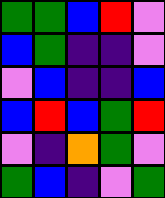[["green", "green", "blue", "red", "violet"], ["blue", "green", "indigo", "indigo", "violet"], ["violet", "blue", "indigo", "indigo", "blue"], ["blue", "red", "blue", "green", "red"], ["violet", "indigo", "orange", "green", "violet"], ["green", "blue", "indigo", "violet", "green"]]